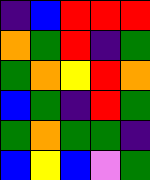[["indigo", "blue", "red", "red", "red"], ["orange", "green", "red", "indigo", "green"], ["green", "orange", "yellow", "red", "orange"], ["blue", "green", "indigo", "red", "green"], ["green", "orange", "green", "green", "indigo"], ["blue", "yellow", "blue", "violet", "green"]]